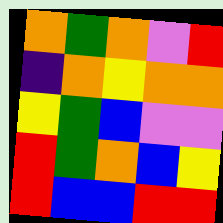[["orange", "green", "orange", "violet", "red"], ["indigo", "orange", "yellow", "orange", "orange"], ["yellow", "green", "blue", "violet", "violet"], ["red", "green", "orange", "blue", "yellow"], ["red", "blue", "blue", "red", "red"]]